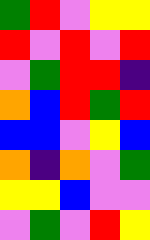[["green", "red", "violet", "yellow", "yellow"], ["red", "violet", "red", "violet", "red"], ["violet", "green", "red", "red", "indigo"], ["orange", "blue", "red", "green", "red"], ["blue", "blue", "violet", "yellow", "blue"], ["orange", "indigo", "orange", "violet", "green"], ["yellow", "yellow", "blue", "violet", "violet"], ["violet", "green", "violet", "red", "yellow"]]